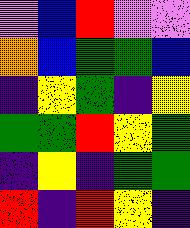[["violet", "blue", "red", "violet", "violet"], ["orange", "blue", "green", "green", "blue"], ["indigo", "yellow", "green", "indigo", "yellow"], ["green", "green", "red", "yellow", "green"], ["indigo", "yellow", "indigo", "green", "green"], ["red", "indigo", "red", "yellow", "indigo"]]